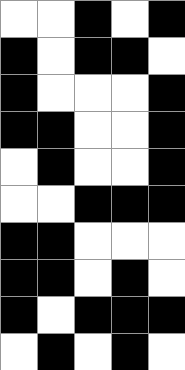[["white", "white", "black", "white", "black"], ["black", "white", "black", "black", "white"], ["black", "white", "white", "white", "black"], ["black", "black", "white", "white", "black"], ["white", "black", "white", "white", "black"], ["white", "white", "black", "black", "black"], ["black", "black", "white", "white", "white"], ["black", "black", "white", "black", "white"], ["black", "white", "black", "black", "black"], ["white", "black", "white", "black", "white"]]